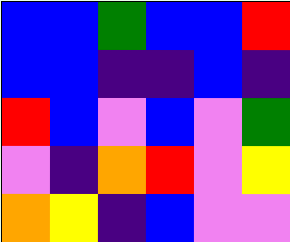[["blue", "blue", "green", "blue", "blue", "red"], ["blue", "blue", "indigo", "indigo", "blue", "indigo"], ["red", "blue", "violet", "blue", "violet", "green"], ["violet", "indigo", "orange", "red", "violet", "yellow"], ["orange", "yellow", "indigo", "blue", "violet", "violet"]]